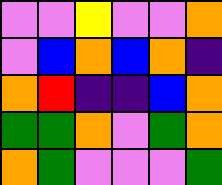[["violet", "violet", "yellow", "violet", "violet", "orange"], ["violet", "blue", "orange", "blue", "orange", "indigo"], ["orange", "red", "indigo", "indigo", "blue", "orange"], ["green", "green", "orange", "violet", "green", "orange"], ["orange", "green", "violet", "violet", "violet", "green"]]